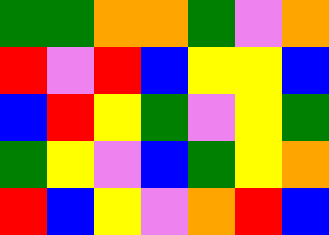[["green", "green", "orange", "orange", "green", "violet", "orange"], ["red", "violet", "red", "blue", "yellow", "yellow", "blue"], ["blue", "red", "yellow", "green", "violet", "yellow", "green"], ["green", "yellow", "violet", "blue", "green", "yellow", "orange"], ["red", "blue", "yellow", "violet", "orange", "red", "blue"]]